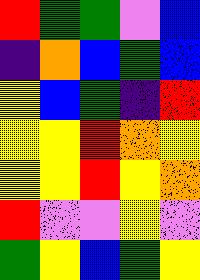[["red", "green", "green", "violet", "blue"], ["indigo", "orange", "blue", "green", "blue"], ["yellow", "blue", "green", "indigo", "red"], ["yellow", "yellow", "red", "orange", "yellow"], ["yellow", "yellow", "red", "yellow", "orange"], ["red", "violet", "violet", "yellow", "violet"], ["green", "yellow", "blue", "green", "yellow"]]